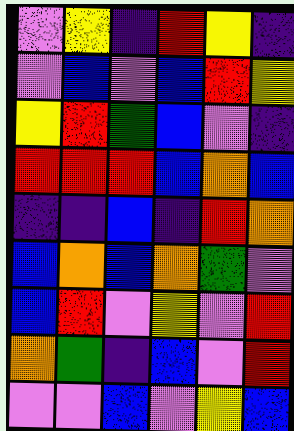[["violet", "yellow", "indigo", "red", "yellow", "indigo"], ["violet", "blue", "violet", "blue", "red", "yellow"], ["yellow", "red", "green", "blue", "violet", "indigo"], ["red", "red", "red", "blue", "orange", "blue"], ["indigo", "indigo", "blue", "indigo", "red", "orange"], ["blue", "orange", "blue", "orange", "green", "violet"], ["blue", "red", "violet", "yellow", "violet", "red"], ["orange", "green", "indigo", "blue", "violet", "red"], ["violet", "violet", "blue", "violet", "yellow", "blue"]]